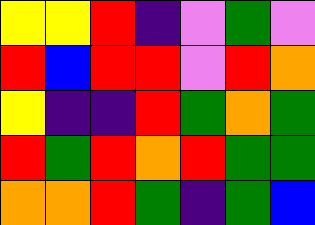[["yellow", "yellow", "red", "indigo", "violet", "green", "violet"], ["red", "blue", "red", "red", "violet", "red", "orange"], ["yellow", "indigo", "indigo", "red", "green", "orange", "green"], ["red", "green", "red", "orange", "red", "green", "green"], ["orange", "orange", "red", "green", "indigo", "green", "blue"]]